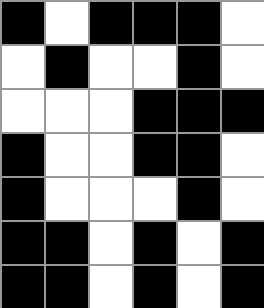[["black", "white", "black", "black", "black", "white"], ["white", "black", "white", "white", "black", "white"], ["white", "white", "white", "black", "black", "black"], ["black", "white", "white", "black", "black", "white"], ["black", "white", "white", "white", "black", "white"], ["black", "black", "white", "black", "white", "black"], ["black", "black", "white", "black", "white", "black"]]